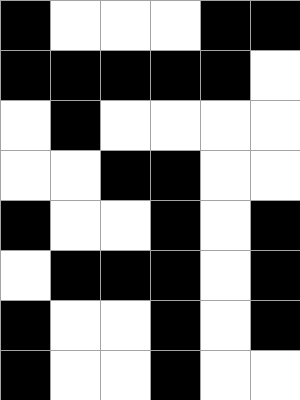[["black", "white", "white", "white", "black", "black"], ["black", "black", "black", "black", "black", "white"], ["white", "black", "white", "white", "white", "white"], ["white", "white", "black", "black", "white", "white"], ["black", "white", "white", "black", "white", "black"], ["white", "black", "black", "black", "white", "black"], ["black", "white", "white", "black", "white", "black"], ["black", "white", "white", "black", "white", "white"]]